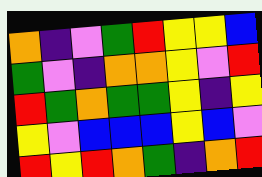[["orange", "indigo", "violet", "green", "red", "yellow", "yellow", "blue"], ["green", "violet", "indigo", "orange", "orange", "yellow", "violet", "red"], ["red", "green", "orange", "green", "green", "yellow", "indigo", "yellow"], ["yellow", "violet", "blue", "blue", "blue", "yellow", "blue", "violet"], ["red", "yellow", "red", "orange", "green", "indigo", "orange", "red"]]